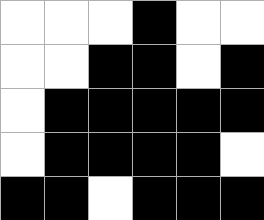[["white", "white", "white", "black", "white", "white"], ["white", "white", "black", "black", "white", "black"], ["white", "black", "black", "black", "black", "black"], ["white", "black", "black", "black", "black", "white"], ["black", "black", "white", "black", "black", "black"]]